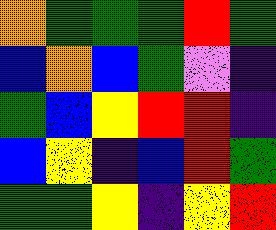[["orange", "green", "green", "green", "red", "green"], ["blue", "orange", "blue", "green", "violet", "indigo"], ["green", "blue", "yellow", "red", "red", "indigo"], ["blue", "yellow", "indigo", "blue", "red", "green"], ["green", "green", "yellow", "indigo", "yellow", "red"]]